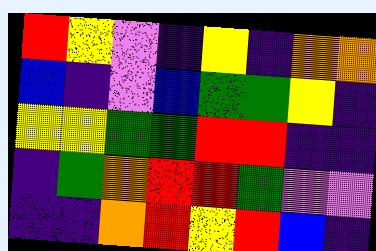[["red", "yellow", "violet", "indigo", "yellow", "indigo", "orange", "orange"], ["blue", "indigo", "violet", "blue", "green", "green", "yellow", "indigo"], ["yellow", "yellow", "green", "green", "red", "red", "indigo", "indigo"], ["indigo", "green", "orange", "red", "red", "green", "violet", "violet"], ["indigo", "indigo", "orange", "red", "yellow", "red", "blue", "indigo"]]